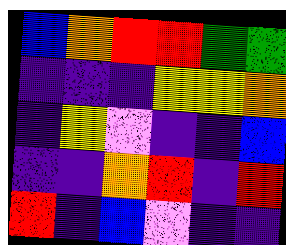[["blue", "orange", "red", "red", "green", "green"], ["indigo", "indigo", "indigo", "yellow", "yellow", "orange"], ["indigo", "yellow", "violet", "indigo", "indigo", "blue"], ["indigo", "indigo", "orange", "red", "indigo", "red"], ["red", "indigo", "blue", "violet", "indigo", "indigo"]]